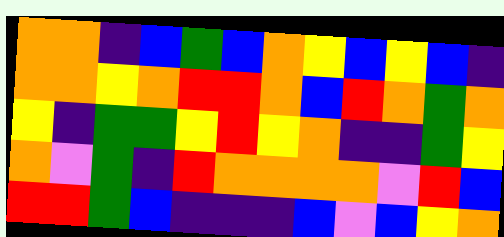[["orange", "orange", "indigo", "blue", "green", "blue", "orange", "yellow", "blue", "yellow", "blue", "indigo"], ["orange", "orange", "yellow", "orange", "red", "red", "orange", "blue", "red", "orange", "green", "orange"], ["yellow", "indigo", "green", "green", "yellow", "red", "yellow", "orange", "indigo", "indigo", "green", "yellow"], ["orange", "violet", "green", "indigo", "red", "orange", "orange", "orange", "orange", "violet", "red", "blue"], ["red", "red", "green", "blue", "indigo", "indigo", "indigo", "blue", "violet", "blue", "yellow", "orange"]]